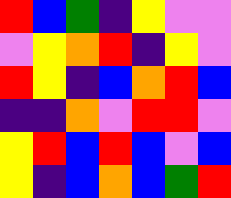[["red", "blue", "green", "indigo", "yellow", "violet", "violet"], ["violet", "yellow", "orange", "red", "indigo", "yellow", "violet"], ["red", "yellow", "indigo", "blue", "orange", "red", "blue"], ["indigo", "indigo", "orange", "violet", "red", "red", "violet"], ["yellow", "red", "blue", "red", "blue", "violet", "blue"], ["yellow", "indigo", "blue", "orange", "blue", "green", "red"]]